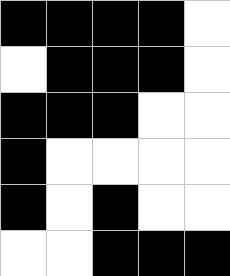[["black", "black", "black", "black", "white"], ["white", "black", "black", "black", "white"], ["black", "black", "black", "white", "white"], ["black", "white", "white", "white", "white"], ["black", "white", "black", "white", "white"], ["white", "white", "black", "black", "black"]]